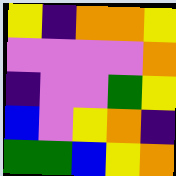[["yellow", "indigo", "orange", "orange", "yellow"], ["violet", "violet", "violet", "violet", "orange"], ["indigo", "violet", "violet", "green", "yellow"], ["blue", "violet", "yellow", "orange", "indigo"], ["green", "green", "blue", "yellow", "orange"]]